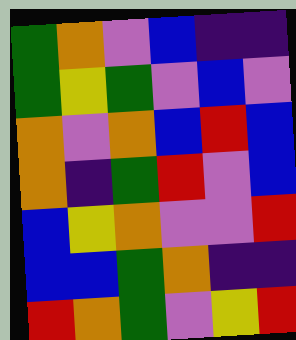[["green", "orange", "violet", "blue", "indigo", "indigo"], ["green", "yellow", "green", "violet", "blue", "violet"], ["orange", "violet", "orange", "blue", "red", "blue"], ["orange", "indigo", "green", "red", "violet", "blue"], ["blue", "yellow", "orange", "violet", "violet", "red"], ["blue", "blue", "green", "orange", "indigo", "indigo"], ["red", "orange", "green", "violet", "yellow", "red"]]